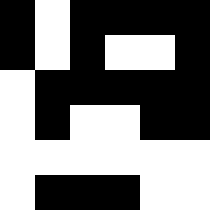[["black", "white", "black", "black", "black", "black"], ["black", "white", "black", "white", "white", "black"], ["white", "black", "black", "black", "black", "black"], ["white", "black", "white", "white", "black", "black"], ["white", "white", "white", "white", "white", "white"], ["white", "black", "black", "black", "white", "white"]]